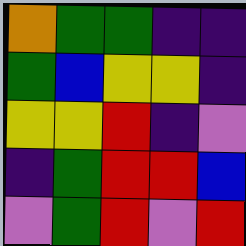[["orange", "green", "green", "indigo", "indigo"], ["green", "blue", "yellow", "yellow", "indigo"], ["yellow", "yellow", "red", "indigo", "violet"], ["indigo", "green", "red", "red", "blue"], ["violet", "green", "red", "violet", "red"]]